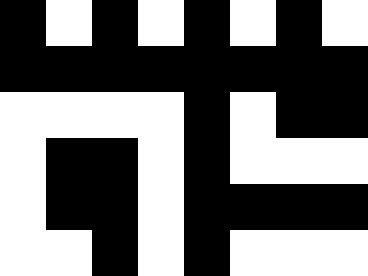[["black", "white", "black", "white", "black", "white", "black", "white"], ["black", "black", "black", "black", "black", "black", "black", "black"], ["white", "white", "white", "white", "black", "white", "black", "black"], ["white", "black", "black", "white", "black", "white", "white", "white"], ["white", "black", "black", "white", "black", "black", "black", "black"], ["white", "white", "black", "white", "black", "white", "white", "white"]]